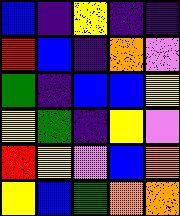[["blue", "indigo", "yellow", "indigo", "indigo"], ["red", "blue", "indigo", "orange", "violet"], ["green", "indigo", "blue", "blue", "yellow"], ["yellow", "green", "indigo", "yellow", "violet"], ["red", "yellow", "violet", "blue", "orange"], ["yellow", "blue", "green", "orange", "orange"]]